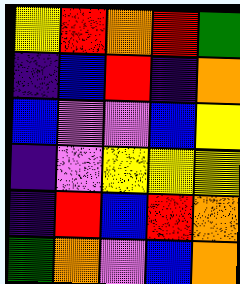[["yellow", "red", "orange", "red", "green"], ["indigo", "blue", "red", "indigo", "orange"], ["blue", "violet", "violet", "blue", "yellow"], ["indigo", "violet", "yellow", "yellow", "yellow"], ["indigo", "red", "blue", "red", "orange"], ["green", "orange", "violet", "blue", "orange"]]